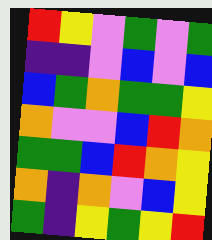[["red", "yellow", "violet", "green", "violet", "green"], ["indigo", "indigo", "violet", "blue", "violet", "blue"], ["blue", "green", "orange", "green", "green", "yellow"], ["orange", "violet", "violet", "blue", "red", "orange"], ["green", "green", "blue", "red", "orange", "yellow"], ["orange", "indigo", "orange", "violet", "blue", "yellow"], ["green", "indigo", "yellow", "green", "yellow", "red"]]